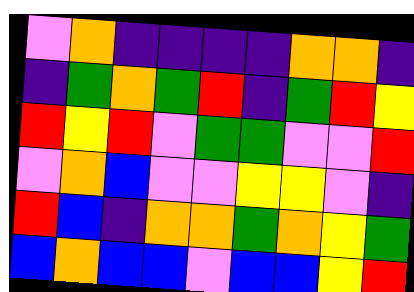[["violet", "orange", "indigo", "indigo", "indigo", "indigo", "orange", "orange", "indigo"], ["indigo", "green", "orange", "green", "red", "indigo", "green", "red", "yellow"], ["red", "yellow", "red", "violet", "green", "green", "violet", "violet", "red"], ["violet", "orange", "blue", "violet", "violet", "yellow", "yellow", "violet", "indigo"], ["red", "blue", "indigo", "orange", "orange", "green", "orange", "yellow", "green"], ["blue", "orange", "blue", "blue", "violet", "blue", "blue", "yellow", "red"]]